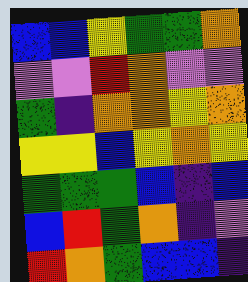[["blue", "blue", "yellow", "green", "green", "orange"], ["violet", "violet", "red", "orange", "violet", "violet"], ["green", "indigo", "orange", "orange", "yellow", "orange"], ["yellow", "yellow", "blue", "yellow", "orange", "yellow"], ["green", "green", "green", "blue", "indigo", "blue"], ["blue", "red", "green", "orange", "indigo", "violet"], ["red", "orange", "green", "blue", "blue", "indigo"]]